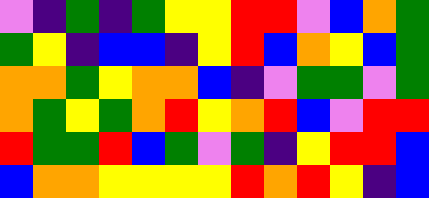[["violet", "indigo", "green", "indigo", "green", "yellow", "yellow", "red", "red", "violet", "blue", "orange", "green"], ["green", "yellow", "indigo", "blue", "blue", "indigo", "yellow", "red", "blue", "orange", "yellow", "blue", "green"], ["orange", "orange", "green", "yellow", "orange", "orange", "blue", "indigo", "violet", "green", "green", "violet", "green"], ["orange", "green", "yellow", "green", "orange", "red", "yellow", "orange", "red", "blue", "violet", "red", "red"], ["red", "green", "green", "red", "blue", "green", "violet", "green", "indigo", "yellow", "red", "red", "blue"], ["blue", "orange", "orange", "yellow", "yellow", "yellow", "yellow", "red", "orange", "red", "yellow", "indigo", "blue"]]